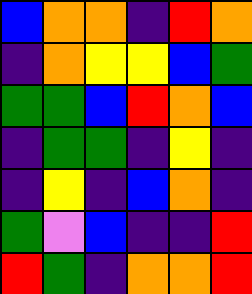[["blue", "orange", "orange", "indigo", "red", "orange"], ["indigo", "orange", "yellow", "yellow", "blue", "green"], ["green", "green", "blue", "red", "orange", "blue"], ["indigo", "green", "green", "indigo", "yellow", "indigo"], ["indigo", "yellow", "indigo", "blue", "orange", "indigo"], ["green", "violet", "blue", "indigo", "indigo", "red"], ["red", "green", "indigo", "orange", "orange", "red"]]